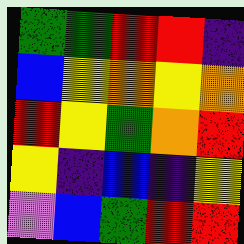[["green", "green", "red", "red", "indigo"], ["blue", "yellow", "orange", "yellow", "orange"], ["red", "yellow", "green", "orange", "red"], ["yellow", "indigo", "blue", "indigo", "yellow"], ["violet", "blue", "green", "red", "red"]]